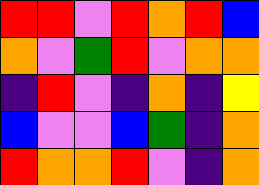[["red", "red", "violet", "red", "orange", "red", "blue"], ["orange", "violet", "green", "red", "violet", "orange", "orange"], ["indigo", "red", "violet", "indigo", "orange", "indigo", "yellow"], ["blue", "violet", "violet", "blue", "green", "indigo", "orange"], ["red", "orange", "orange", "red", "violet", "indigo", "orange"]]